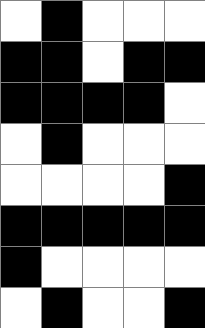[["white", "black", "white", "white", "white"], ["black", "black", "white", "black", "black"], ["black", "black", "black", "black", "white"], ["white", "black", "white", "white", "white"], ["white", "white", "white", "white", "black"], ["black", "black", "black", "black", "black"], ["black", "white", "white", "white", "white"], ["white", "black", "white", "white", "black"]]